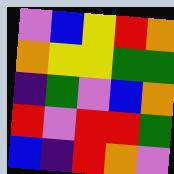[["violet", "blue", "yellow", "red", "orange"], ["orange", "yellow", "yellow", "green", "green"], ["indigo", "green", "violet", "blue", "orange"], ["red", "violet", "red", "red", "green"], ["blue", "indigo", "red", "orange", "violet"]]